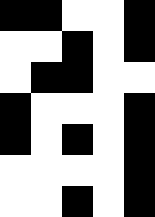[["black", "black", "white", "white", "black"], ["white", "white", "black", "white", "black"], ["white", "black", "black", "white", "white"], ["black", "white", "white", "white", "black"], ["black", "white", "black", "white", "black"], ["white", "white", "white", "white", "black"], ["white", "white", "black", "white", "black"]]